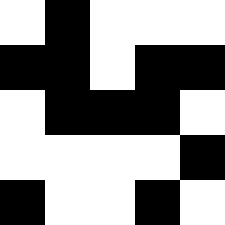[["white", "black", "white", "white", "white"], ["black", "black", "white", "black", "black"], ["white", "black", "black", "black", "white"], ["white", "white", "white", "white", "black"], ["black", "white", "white", "black", "white"]]